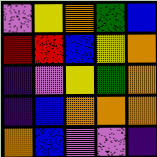[["violet", "yellow", "orange", "green", "blue"], ["red", "red", "blue", "yellow", "orange"], ["indigo", "violet", "yellow", "green", "orange"], ["indigo", "blue", "orange", "orange", "orange"], ["orange", "blue", "violet", "violet", "indigo"]]